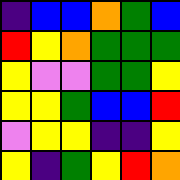[["indigo", "blue", "blue", "orange", "green", "blue"], ["red", "yellow", "orange", "green", "green", "green"], ["yellow", "violet", "violet", "green", "green", "yellow"], ["yellow", "yellow", "green", "blue", "blue", "red"], ["violet", "yellow", "yellow", "indigo", "indigo", "yellow"], ["yellow", "indigo", "green", "yellow", "red", "orange"]]